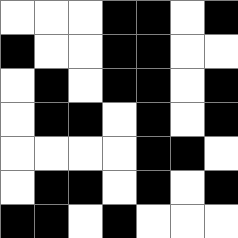[["white", "white", "white", "black", "black", "white", "black"], ["black", "white", "white", "black", "black", "white", "white"], ["white", "black", "white", "black", "black", "white", "black"], ["white", "black", "black", "white", "black", "white", "black"], ["white", "white", "white", "white", "black", "black", "white"], ["white", "black", "black", "white", "black", "white", "black"], ["black", "black", "white", "black", "white", "white", "white"]]